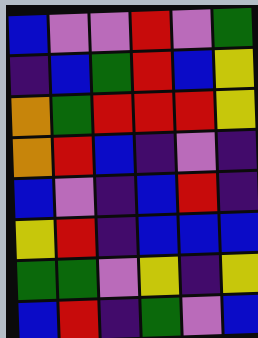[["blue", "violet", "violet", "red", "violet", "green"], ["indigo", "blue", "green", "red", "blue", "yellow"], ["orange", "green", "red", "red", "red", "yellow"], ["orange", "red", "blue", "indigo", "violet", "indigo"], ["blue", "violet", "indigo", "blue", "red", "indigo"], ["yellow", "red", "indigo", "blue", "blue", "blue"], ["green", "green", "violet", "yellow", "indigo", "yellow"], ["blue", "red", "indigo", "green", "violet", "blue"]]